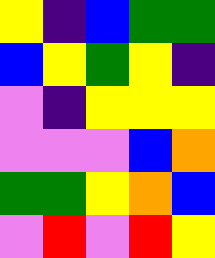[["yellow", "indigo", "blue", "green", "green"], ["blue", "yellow", "green", "yellow", "indigo"], ["violet", "indigo", "yellow", "yellow", "yellow"], ["violet", "violet", "violet", "blue", "orange"], ["green", "green", "yellow", "orange", "blue"], ["violet", "red", "violet", "red", "yellow"]]